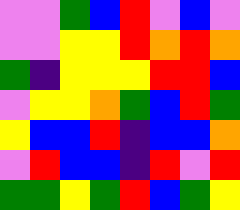[["violet", "violet", "green", "blue", "red", "violet", "blue", "violet"], ["violet", "violet", "yellow", "yellow", "red", "orange", "red", "orange"], ["green", "indigo", "yellow", "yellow", "yellow", "red", "red", "blue"], ["violet", "yellow", "yellow", "orange", "green", "blue", "red", "green"], ["yellow", "blue", "blue", "red", "indigo", "blue", "blue", "orange"], ["violet", "red", "blue", "blue", "indigo", "red", "violet", "red"], ["green", "green", "yellow", "green", "red", "blue", "green", "yellow"]]